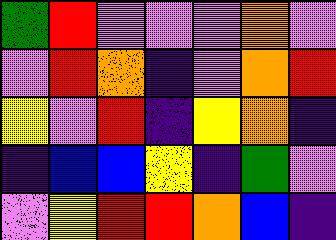[["green", "red", "violet", "violet", "violet", "orange", "violet"], ["violet", "red", "orange", "indigo", "violet", "orange", "red"], ["yellow", "violet", "red", "indigo", "yellow", "orange", "indigo"], ["indigo", "blue", "blue", "yellow", "indigo", "green", "violet"], ["violet", "yellow", "red", "red", "orange", "blue", "indigo"]]